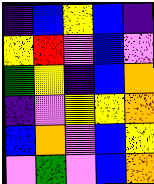[["indigo", "blue", "yellow", "blue", "indigo"], ["yellow", "red", "violet", "blue", "violet"], ["green", "yellow", "indigo", "blue", "orange"], ["indigo", "violet", "yellow", "yellow", "orange"], ["blue", "orange", "violet", "blue", "yellow"], ["violet", "green", "violet", "blue", "orange"]]